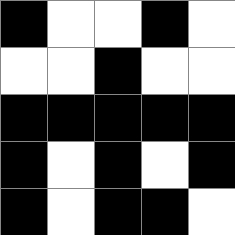[["black", "white", "white", "black", "white"], ["white", "white", "black", "white", "white"], ["black", "black", "black", "black", "black"], ["black", "white", "black", "white", "black"], ["black", "white", "black", "black", "white"]]